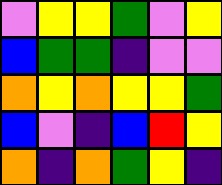[["violet", "yellow", "yellow", "green", "violet", "yellow"], ["blue", "green", "green", "indigo", "violet", "violet"], ["orange", "yellow", "orange", "yellow", "yellow", "green"], ["blue", "violet", "indigo", "blue", "red", "yellow"], ["orange", "indigo", "orange", "green", "yellow", "indigo"]]